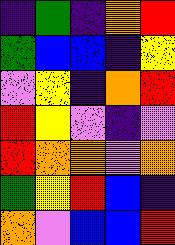[["indigo", "green", "indigo", "orange", "red"], ["green", "blue", "blue", "indigo", "yellow"], ["violet", "yellow", "indigo", "orange", "red"], ["red", "yellow", "violet", "indigo", "violet"], ["red", "orange", "orange", "violet", "orange"], ["green", "yellow", "red", "blue", "indigo"], ["orange", "violet", "blue", "blue", "red"]]